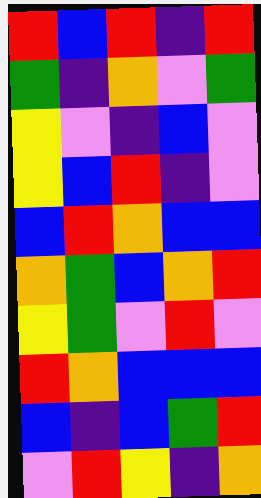[["red", "blue", "red", "indigo", "red"], ["green", "indigo", "orange", "violet", "green"], ["yellow", "violet", "indigo", "blue", "violet"], ["yellow", "blue", "red", "indigo", "violet"], ["blue", "red", "orange", "blue", "blue"], ["orange", "green", "blue", "orange", "red"], ["yellow", "green", "violet", "red", "violet"], ["red", "orange", "blue", "blue", "blue"], ["blue", "indigo", "blue", "green", "red"], ["violet", "red", "yellow", "indigo", "orange"]]